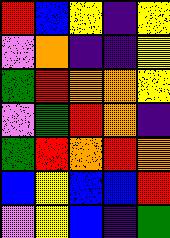[["red", "blue", "yellow", "indigo", "yellow"], ["violet", "orange", "indigo", "indigo", "yellow"], ["green", "red", "orange", "orange", "yellow"], ["violet", "green", "red", "orange", "indigo"], ["green", "red", "orange", "red", "orange"], ["blue", "yellow", "blue", "blue", "red"], ["violet", "yellow", "blue", "indigo", "green"]]